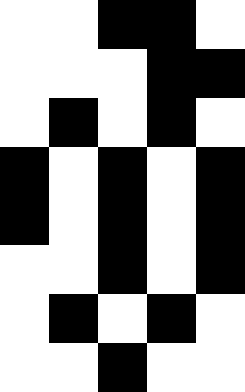[["white", "white", "black", "black", "white"], ["white", "white", "white", "black", "black"], ["white", "black", "white", "black", "white"], ["black", "white", "black", "white", "black"], ["black", "white", "black", "white", "black"], ["white", "white", "black", "white", "black"], ["white", "black", "white", "black", "white"], ["white", "white", "black", "white", "white"]]